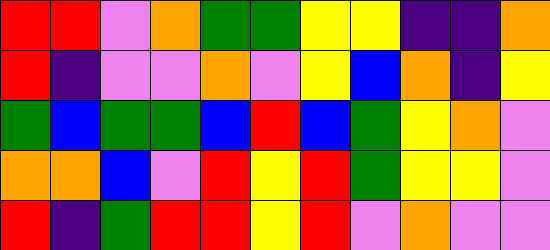[["red", "red", "violet", "orange", "green", "green", "yellow", "yellow", "indigo", "indigo", "orange"], ["red", "indigo", "violet", "violet", "orange", "violet", "yellow", "blue", "orange", "indigo", "yellow"], ["green", "blue", "green", "green", "blue", "red", "blue", "green", "yellow", "orange", "violet"], ["orange", "orange", "blue", "violet", "red", "yellow", "red", "green", "yellow", "yellow", "violet"], ["red", "indigo", "green", "red", "red", "yellow", "red", "violet", "orange", "violet", "violet"]]